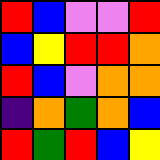[["red", "blue", "violet", "violet", "red"], ["blue", "yellow", "red", "red", "orange"], ["red", "blue", "violet", "orange", "orange"], ["indigo", "orange", "green", "orange", "blue"], ["red", "green", "red", "blue", "yellow"]]